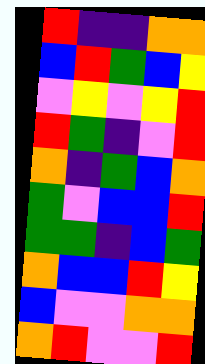[["red", "indigo", "indigo", "orange", "orange"], ["blue", "red", "green", "blue", "yellow"], ["violet", "yellow", "violet", "yellow", "red"], ["red", "green", "indigo", "violet", "red"], ["orange", "indigo", "green", "blue", "orange"], ["green", "violet", "blue", "blue", "red"], ["green", "green", "indigo", "blue", "green"], ["orange", "blue", "blue", "red", "yellow"], ["blue", "violet", "violet", "orange", "orange"], ["orange", "red", "violet", "violet", "red"]]